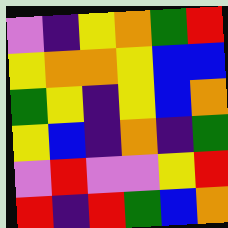[["violet", "indigo", "yellow", "orange", "green", "red"], ["yellow", "orange", "orange", "yellow", "blue", "blue"], ["green", "yellow", "indigo", "yellow", "blue", "orange"], ["yellow", "blue", "indigo", "orange", "indigo", "green"], ["violet", "red", "violet", "violet", "yellow", "red"], ["red", "indigo", "red", "green", "blue", "orange"]]